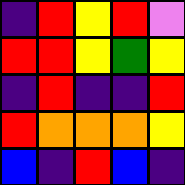[["indigo", "red", "yellow", "red", "violet"], ["red", "red", "yellow", "green", "yellow"], ["indigo", "red", "indigo", "indigo", "red"], ["red", "orange", "orange", "orange", "yellow"], ["blue", "indigo", "red", "blue", "indigo"]]